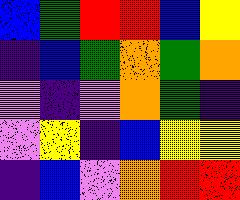[["blue", "green", "red", "red", "blue", "yellow"], ["indigo", "blue", "green", "orange", "green", "orange"], ["violet", "indigo", "violet", "orange", "green", "indigo"], ["violet", "yellow", "indigo", "blue", "yellow", "yellow"], ["indigo", "blue", "violet", "orange", "red", "red"]]